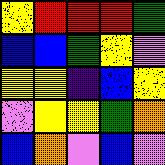[["yellow", "red", "red", "red", "green"], ["blue", "blue", "green", "yellow", "violet"], ["yellow", "yellow", "indigo", "blue", "yellow"], ["violet", "yellow", "yellow", "green", "orange"], ["blue", "orange", "violet", "blue", "violet"]]